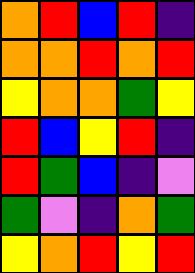[["orange", "red", "blue", "red", "indigo"], ["orange", "orange", "red", "orange", "red"], ["yellow", "orange", "orange", "green", "yellow"], ["red", "blue", "yellow", "red", "indigo"], ["red", "green", "blue", "indigo", "violet"], ["green", "violet", "indigo", "orange", "green"], ["yellow", "orange", "red", "yellow", "red"]]